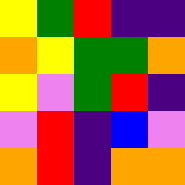[["yellow", "green", "red", "indigo", "indigo"], ["orange", "yellow", "green", "green", "orange"], ["yellow", "violet", "green", "red", "indigo"], ["violet", "red", "indigo", "blue", "violet"], ["orange", "red", "indigo", "orange", "orange"]]